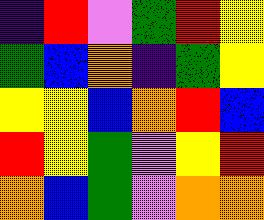[["indigo", "red", "violet", "green", "red", "yellow"], ["green", "blue", "orange", "indigo", "green", "yellow"], ["yellow", "yellow", "blue", "orange", "red", "blue"], ["red", "yellow", "green", "violet", "yellow", "red"], ["orange", "blue", "green", "violet", "orange", "orange"]]